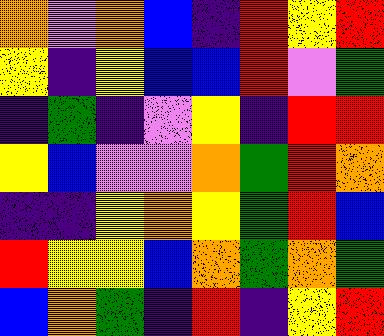[["orange", "violet", "orange", "blue", "indigo", "red", "yellow", "red"], ["yellow", "indigo", "yellow", "blue", "blue", "red", "violet", "green"], ["indigo", "green", "indigo", "violet", "yellow", "indigo", "red", "red"], ["yellow", "blue", "violet", "violet", "orange", "green", "red", "orange"], ["indigo", "indigo", "yellow", "orange", "yellow", "green", "red", "blue"], ["red", "yellow", "yellow", "blue", "orange", "green", "orange", "green"], ["blue", "orange", "green", "indigo", "red", "indigo", "yellow", "red"]]